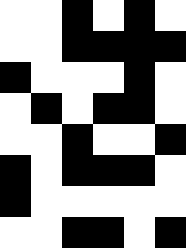[["white", "white", "black", "white", "black", "white"], ["white", "white", "black", "black", "black", "black"], ["black", "white", "white", "white", "black", "white"], ["white", "black", "white", "black", "black", "white"], ["white", "white", "black", "white", "white", "black"], ["black", "white", "black", "black", "black", "white"], ["black", "white", "white", "white", "white", "white"], ["white", "white", "black", "black", "white", "black"]]